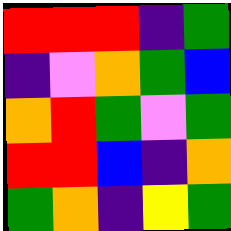[["red", "red", "red", "indigo", "green"], ["indigo", "violet", "orange", "green", "blue"], ["orange", "red", "green", "violet", "green"], ["red", "red", "blue", "indigo", "orange"], ["green", "orange", "indigo", "yellow", "green"]]